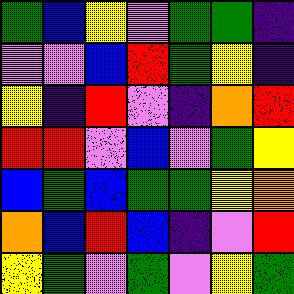[["green", "blue", "yellow", "violet", "green", "green", "indigo"], ["violet", "violet", "blue", "red", "green", "yellow", "indigo"], ["yellow", "indigo", "red", "violet", "indigo", "orange", "red"], ["red", "red", "violet", "blue", "violet", "green", "yellow"], ["blue", "green", "blue", "green", "green", "yellow", "orange"], ["orange", "blue", "red", "blue", "indigo", "violet", "red"], ["yellow", "green", "violet", "green", "violet", "yellow", "green"]]